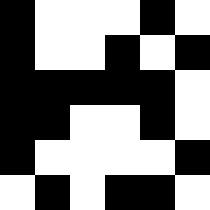[["black", "white", "white", "white", "black", "white"], ["black", "white", "white", "black", "white", "black"], ["black", "black", "black", "black", "black", "white"], ["black", "black", "white", "white", "black", "white"], ["black", "white", "white", "white", "white", "black"], ["white", "black", "white", "black", "black", "white"]]